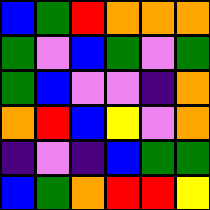[["blue", "green", "red", "orange", "orange", "orange"], ["green", "violet", "blue", "green", "violet", "green"], ["green", "blue", "violet", "violet", "indigo", "orange"], ["orange", "red", "blue", "yellow", "violet", "orange"], ["indigo", "violet", "indigo", "blue", "green", "green"], ["blue", "green", "orange", "red", "red", "yellow"]]